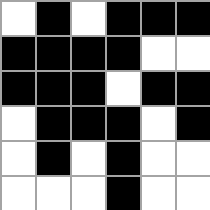[["white", "black", "white", "black", "black", "black"], ["black", "black", "black", "black", "white", "white"], ["black", "black", "black", "white", "black", "black"], ["white", "black", "black", "black", "white", "black"], ["white", "black", "white", "black", "white", "white"], ["white", "white", "white", "black", "white", "white"]]